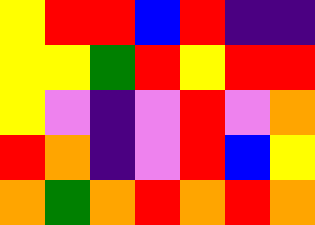[["yellow", "red", "red", "blue", "red", "indigo", "indigo"], ["yellow", "yellow", "green", "red", "yellow", "red", "red"], ["yellow", "violet", "indigo", "violet", "red", "violet", "orange"], ["red", "orange", "indigo", "violet", "red", "blue", "yellow"], ["orange", "green", "orange", "red", "orange", "red", "orange"]]